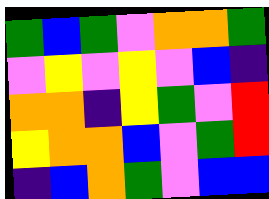[["green", "blue", "green", "violet", "orange", "orange", "green"], ["violet", "yellow", "violet", "yellow", "violet", "blue", "indigo"], ["orange", "orange", "indigo", "yellow", "green", "violet", "red"], ["yellow", "orange", "orange", "blue", "violet", "green", "red"], ["indigo", "blue", "orange", "green", "violet", "blue", "blue"]]